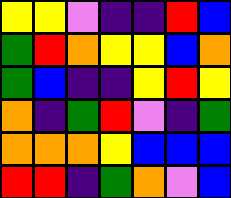[["yellow", "yellow", "violet", "indigo", "indigo", "red", "blue"], ["green", "red", "orange", "yellow", "yellow", "blue", "orange"], ["green", "blue", "indigo", "indigo", "yellow", "red", "yellow"], ["orange", "indigo", "green", "red", "violet", "indigo", "green"], ["orange", "orange", "orange", "yellow", "blue", "blue", "blue"], ["red", "red", "indigo", "green", "orange", "violet", "blue"]]